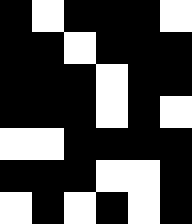[["black", "white", "black", "black", "black", "white"], ["black", "black", "white", "black", "black", "black"], ["black", "black", "black", "white", "black", "black"], ["black", "black", "black", "white", "black", "white"], ["white", "white", "black", "black", "black", "black"], ["black", "black", "black", "white", "white", "black"], ["white", "black", "white", "black", "white", "black"]]